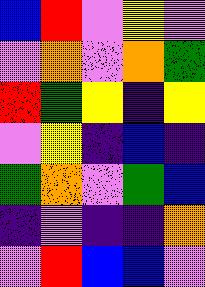[["blue", "red", "violet", "yellow", "violet"], ["violet", "orange", "violet", "orange", "green"], ["red", "green", "yellow", "indigo", "yellow"], ["violet", "yellow", "indigo", "blue", "indigo"], ["green", "orange", "violet", "green", "blue"], ["indigo", "violet", "indigo", "indigo", "orange"], ["violet", "red", "blue", "blue", "violet"]]